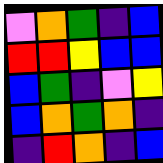[["violet", "orange", "green", "indigo", "blue"], ["red", "red", "yellow", "blue", "blue"], ["blue", "green", "indigo", "violet", "yellow"], ["blue", "orange", "green", "orange", "indigo"], ["indigo", "red", "orange", "indigo", "blue"]]